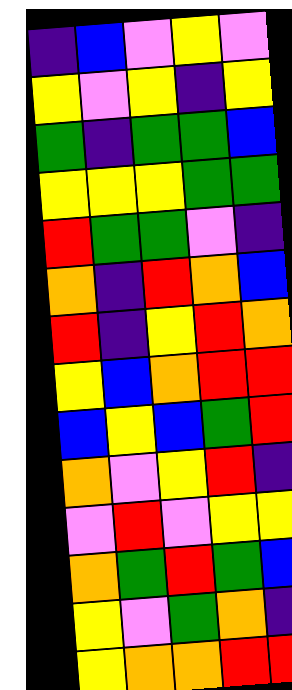[["indigo", "blue", "violet", "yellow", "violet"], ["yellow", "violet", "yellow", "indigo", "yellow"], ["green", "indigo", "green", "green", "blue"], ["yellow", "yellow", "yellow", "green", "green"], ["red", "green", "green", "violet", "indigo"], ["orange", "indigo", "red", "orange", "blue"], ["red", "indigo", "yellow", "red", "orange"], ["yellow", "blue", "orange", "red", "red"], ["blue", "yellow", "blue", "green", "red"], ["orange", "violet", "yellow", "red", "indigo"], ["violet", "red", "violet", "yellow", "yellow"], ["orange", "green", "red", "green", "blue"], ["yellow", "violet", "green", "orange", "indigo"], ["yellow", "orange", "orange", "red", "red"]]